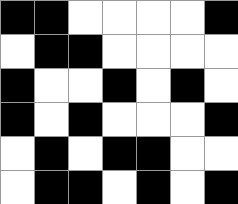[["black", "black", "white", "white", "white", "white", "black"], ["white", "black", "black", "white", "white", "white", "white"], ["black", "white", "white", "black", "white", "black", "white"], ["black", "white", "black", "white", "white", "white", "black"], ["white", "black", "white", "black", "black", "white", "white"], ["white", "black", "black", "white", "black", "white", "black"]]